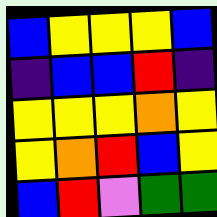[["blue", "yellow", "yellow", "yellow", "blue"], ["indigo", "blue", "blue", "red", "indigo"], ["yellow", "yellow", "yellow", "orange", "yellow"], ["yellow", "orange", "red", "blue", "yellow"], ["blue", "red", "violet", "green", "green"]]